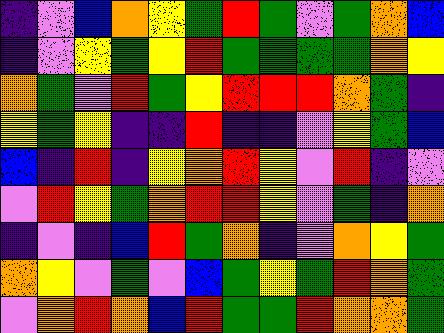[["indigo", "violet", "blue", "orange", "yellow", "green", "red", "green", "violet", "green", "orange", "blue"], ["indigo", "violet", "yellow", "green", "yellow", "red", "green", "green", "green", "green", "orange", "yellow"], ["orange", "green", "violet", "red", "green", "yellow", "red", "red", "red", "orange", "green", "indigo"], ["yellow", "green", "yellow", "indigo", "indigo", "red", "indigo", "indigo", "violet", "yellow", "green", "blue"], ["blue", "indigo", "red", "indigo", "yellow", "orange", "red", "yellow", "violet", "red", "indigo", "violet"], ["violet", "red", "yellow", "green", "orange", "red", "red", "yellow", "violet", "green", "indigo", "orange"], ["indigo", "violet", "indigo", "blue", "red", "green", "orange", "indigo", "violet", "orange", "yellow", "green"], ["orange", "yellow", "violet", "green", "violet", "blue", "green", "yellow", "green", "red", "orange", "green"], ["violet", "orange", "red", "orange", "blue", "red", "green", "green", "red", "orange", "orange", "green"]]